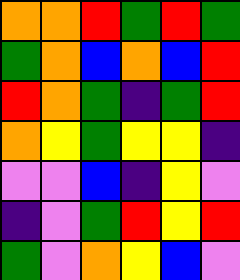[["orange", "orange", "red", "green", "red", "green"], ["green", "orange", "blue", "orange", "blue", "red"], ["red", "orange", "green", "indigo", "green", "red"], ["orange", "yellow", "green", "yellow", "yellow", "indigo"], ["violet", "violet", "blue", "indigo", "yellow", "violet"], ["indigo", "violet", "green", "red", "yellow", "red"], ["green", "violet", "orange", "yellow", "blue", "violet"]]